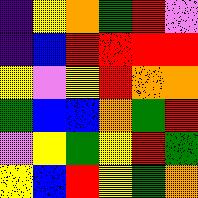[["indigo", "yellow", "orange", "green", "red", "violet"], ["indigo", "blue", "red", "red", "red", "red"], ["yellow", "violet", "yellow", "red", "orange", "orange"], ["green", "blue", "blue", "orange", "green", "red"], ["violet", "yellow", "green", "yellow", "red", "green"], ["yellow", "blue", "red", "yellow", "green", "orange"]]